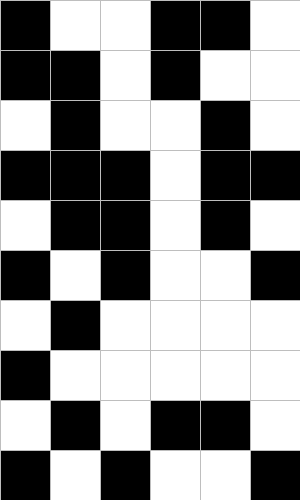[["black", "white", "white", "black", "black", "white"], ["black", "black", "white", "black", "white", "white"], ["white", "black", "white", "white", "black", "white"], ["black", "black", "black", "white", "black", "black"], ["white", "black", "black", "white", "black", "white"], ["black", "white", "black", "white", "white", "black"], ["white", "black", "white", "white", "white", "white"], ["black", "white", "white", "white", "white", "white"], ["white", "black", "white", "black", "black", "white"], ["black", "white", "black", "white", "white", "black"]]